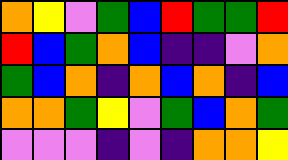[["orange", "yellow", "violet", "green", "blue", "red", "green", "green", "red"], ["red", "blue", "green", "orange", "blue", "indigo", "indigo", "violet", "orange"], ["green", "blue", "orange", "indigo", "orange", "blue", "orange", "indigo", "blue"], ["orange", "orange", "green", "yellow", "violet", "green", "blue", "orange", "green"], ["violet", "violet", "violet", "indigo", "violet", "indigo", "orange", "orange", "yellow"]]